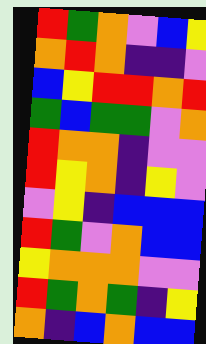[["red", "green", "orange", "violet", "blue", "yellow"], ["orange", "red", "orange", "indigo", "indigo", "violet"], ["blue", "yellow", "red", "red", "orange", "red"], ["green", "blue", "green", "green", "violet", "orange"], ["red", "orange", "orange", "indigo", "violet", "violet"], ["red", "yellow", "orange", "indigo", "yellow", "violet"], ["violet", "yellow", "indigo", "blue", "blue", "blue"], ["red", "green", "violet", "orange", "blue", "blue"], ["yellow", "orange", "orange", "orange", "violet", "violet"], ["red", "green", "orange", "green", "indigo", "yellow"], ["orange", "indigo", "blue", "orange", "blue", "blue"]]